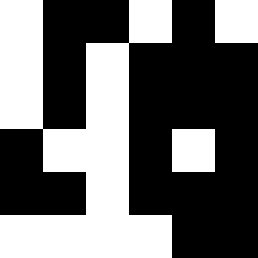[["white", "black", "black", "white", "black", "white"], ["white", "black", "white", "black", "black", "black"], ["white", "black", "white", "black", "black", "black"], ["black", "white", "white", "black", "white", "black"], ["black", "black", "white", "black", "black", "black"], ["white", "white", "white", "white", "black", "black"]]